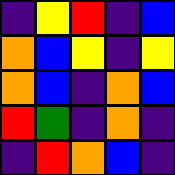[["indigo", "yellow", "red", "indigo", "blue"], ["orange", "blue", "yellow", "indigo", "yellow"], ["orange", "blue", "indigo", "orange", "blue"], ["red", "green", "indigo", "orange", "indigo"], ["indigo", "red", "orange", "blue", "indigo"]]